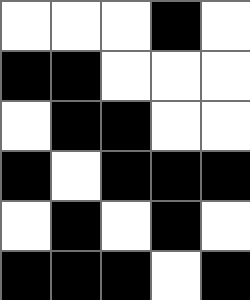[["white", "white", "white", "black", "white"], ["black", "black", "white", "white", "white"], ["white", "black", "black", "white", "white"], ["black", "white", "black", "black", "black"], ["white", "black", "white", "black", "white"], ["black", "black", "black", "white", "black"]]